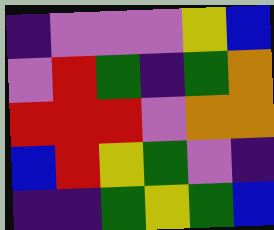[["indigo", "violet", "violet", "violet", "yellow", "blue"], ["violet", "red", "green", "indigo", "green", "orange"], ["red", "red", "red", "violet", "orange", "orange"], ["blue", "red", "yellow", "green", "violet", "indigo"], ["indigo", "indigo", "green", "yellow", "green", "blue"]]